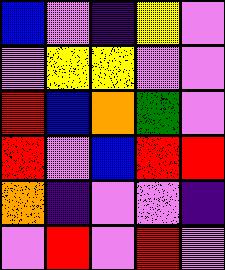[["blue", "violet", "indigo", "yellow", "violet"], ["violet", "yellow", "yellow", "violet", "violet"], ["red", "blue", "orange", "green", "violet"], ["red", "violet", "blue", "red", "red"], ["orange", "indigo", "violet", "violet", "indigo"], ["violet", "red", "violet", "red", "violet"]]